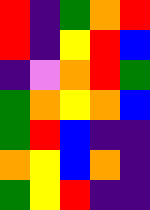[["red", "indigo", "green", "orange", "red"], ["red", "indigo", "yellow", "red", "blue"], ["indigo", "violet", "orange", "red", "green"], ["green", "orange", "yellow", "orange", "blue"], ["green", "red", "blue", "indigo", "indigo"], ["orange", "yellow", "blue", "orange", "indigo"], ["green", "yellow", "red", "indigo", "indigo"]]